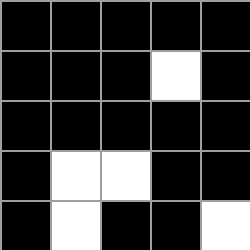[["black", "black", "black", "black", "black"], ["black", "black", "black", "white", "black"], ["black", "black", "black", "black", "black"], ["black", "white", "white", "black", "black"], ["black", "white", "black", "black", "white"]]